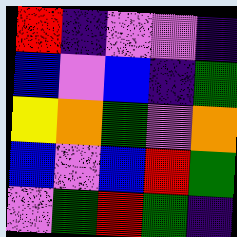[["red", "indigo", "violet", "violet", "indigo"], ["blue", "violet", "blue", "indigo", "green"], ["yellow", "orange", "green", "violet", "orange"], ["blue", "violet", "blue", "red", "green"], ["violet", "green", "red", "green", "indigo"]]